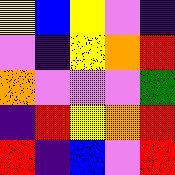[["yellow", "blue", "yellow", "violet", "indigo"], ["violet", "indigo", "yellow", "orange", "red"], ["orange", "violet", "violet", "violet", "green"], ["indigo", "red", "yellow", "orange", "red"], ["red", "indigo", "blue", "violet", "red"]]